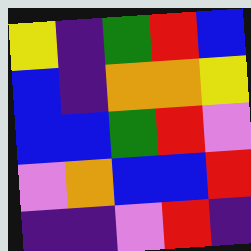[["yellow", "indigo", "green", "red", "blue"], ["blue", "indigo", "orange", "orange", "yellow"], ["blue", "blue", "green", "red", "violet"], ["violet", "orange", "blue", "blue", "red"], ["indigo", "indigo", "violet", "red", "indigo"]]